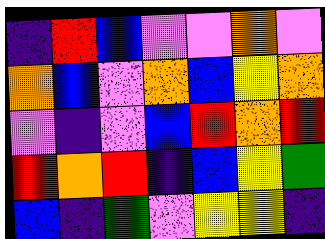[["indigo", "red", "blue", "violet", "violet", "orange", "violet"], ["orange", "blue", "violet", "orange", "blue", "yellow", "orange"], ["violet", "indigo", "violet", "blue", "red", "orange", "red"], ["red", "orange", "red", "indigo", "blue", "yellow", "green"], ["blue", "indigo", "green", "violet", "yellow", "yellow", "indigo"]]